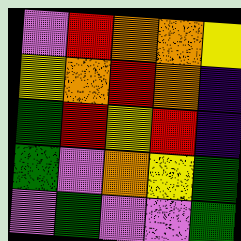[["violet", "red", "orange", "orange", "yellow"], ["yellow", "orange", "red", "orange", "indigo"], ["green", "red", "yellow", "red", "indigo"], ["green", "violet", "orange", "yellow", "green"], ["violet", "green", "violet", "violet", "green"]]